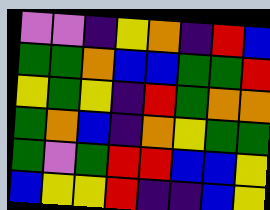[["violet", "violet", "indigo", "yellow", "orange", "indigo", "red", "blue"], ["green", "green", "orange", "blue", "blue", "green", "green", "red"], ["yellow", "green", "yellow", "indigo", "red", "green", "orange", "orange"], ["green", "orange", "blue", "indigo", "orange", "yellow", "green", "green"], ["green", "violet", "green", "red", "red", "blue", "blue", "yellow"], ["blue", "yellow", "yellow", "red", "indigo", "indigo", "blue", "yellow"]]